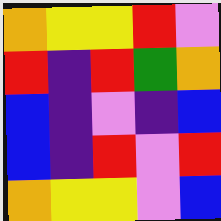[["orange", "yellow", "yellow", "red", "violet"], ["red", "indigo", "red", "green", "orange"], ["blue", "indigo", "violet", "indigo", "blue"], ["blue", "indigo", "red", "violet", "red"], ["orange", "yellow", "yellow", "violet", "blue"]]